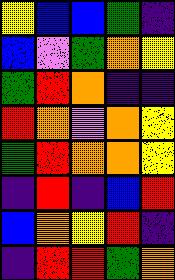[["yellow", "blue", "blue", "green", "indigo"], ["blue", "violet", "green", "orange", "yellow"], ["green", "red", "orange", "indigo", "indigo"], ["red", "orange", "violet", "orange", "yellow"], ["green", "red", "orange", "orange", "yellow"], ["indigo", "red", "indigo", "blue", "red"], ["blue", "orange", "yellow", "red", "indigo"], ["indigo", "red", "red", "green", "orange"]]